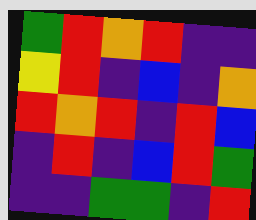[["green", "red", "orange", "red", "indigo", "indigo"], ["yellow", "red", "indigo", "blue", "indigo", "orange"], ["red", "orange", "red", "indigo", "red", "blue"], ["indigo", "red", "indigo", "blue", "red", "green"], ["indigo", "indigo", "green", "green", "indigo", "red"]]